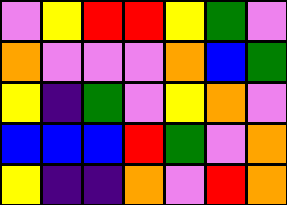[["violet", "yellow", "red", "red", "yellow", "green", "violet"], ["orange", "violet", "violet", "violet", "orange", "blue", "green"], ["yellow", "indigo", "green", "violet", "yellow", "orange", "violet"], ["blue", "blue", "blue", "red", "green", "violet", "orange"], ["yellow", "indigo", "indigo", "orange", "violet", "red", "orange"]]